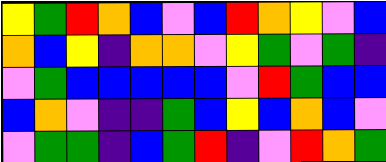[["yellow", "green", "red", "orange", "blue", "violet", "blue", "red", "orange", "yellow", "violet", "blue"], ["orange", "blue", "yellow", "indigo", "orange", "orange", "violet", "yellow", "green", "violet", "green", "indigo"], ["violet", "green", "blue", "blue", "blue", "blue", "blue", "violet", "red", "green", "blue", "blue"], ["blue", "orange", "violet", "indigo", "indigo", "green", "blue", "yellow", "blue", "orange", "blue", "violet"], ["violet", "green", "green", "indigo", "blue", "green", "red", "indigo", "violet", "red", "orange", "green"]]